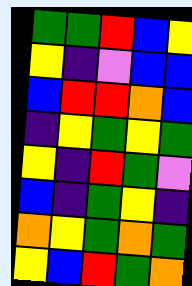[["green", "green", "red", "blue", "yellow"], ["yellow", "indigo", "violet", "blue", "blue"], ["blue", "red", "red", "orange", "blue"], ["indigo", "yellow", "green", "yellow", "green"], ["yellow", "indigo", "red", "green", "violet"], ["blue", "indigo", "green", "yellow", "indigo"], ["orange", "yellow", "green", "orange", "green"], ["yellow", "blue", "red", "green", "orange"]]